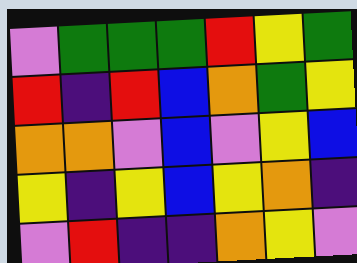[["violet", "green", "green", "green", "red", "yellow", "green"], ["red", "indigo", "red", "blue", "orange", "green", "yellow"], ["orange", "orange", "violet", "blue", "violet", "yellow", "blue"], ["yellow", "indigo", "yellow", "blue", "yellow", "orange", "indigo"], ["violet", "red", "indigo", "indigo", "orange", "yellow", "violet"]]